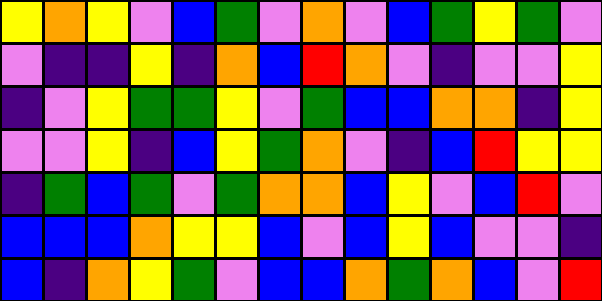[["yellow", "orange", "yellow", "violet", "blue", "green", "violet", "orange", "violet", "blue", "green", "yellow", "green", "violet"], ["violet", "indigo", "indigo", "yellow", "indigo", "orange", "blue", "red", "orange", "violet", "indigo", "violet", "violet", "yellow"], ["indigo", "violet", "yellow", "green", "green", "yellow", "violet", "green", "blue", "blue", "orange", "orange", "indigo", "yellow"], ["violet", "violet", "yellow", "indigo", "blue", "yellow", "green", "orange", "violet", "indigo", "blue", "red", "yellow", "yellow"], ["indigo", "green", "blue", "green", "violet", "green", "orange", "orange", "blue", "yellow", "violet", "blue", "red", "violet"], ["blue", "blue", "blue", "orange", "yellow", "yellow", "blue", "violet", "blue", "yellow", "blue", "violet", "violet", "indigo"], ["blue", "indigo", "orange", "yellow", "green", "violet", "blue", "blue", "orange", "green", "orange", "blue", "violet", "red"]]